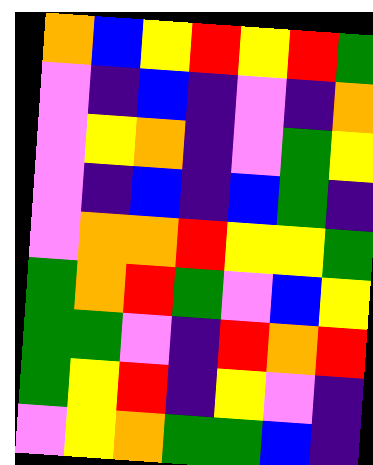[["orange", "blue", "yellow", "red", "yellow", "red", "green"], ["violet", "indigo", "blue", "indigo", "violet", "indigo", "orange"], ["violet", "yellow", "orange", "indigo", "violet", "green", "yellow"], ["violet", "indigo", "blue", "indigo", "blue", "green", "indigo"], ["violet", "orange", "orange", "red", "yellow", "yellow", "green"], ["green", "orange", "red", "green", "violet", "blue", "yellow"], ["green", "green", "violet", "indigo", "red", "orange", "red"], ["green", "yellow", "red", "indigo", "yellow", "violet", "indigo"], ["violet", "yellow", "orange", "green", "green", "blue", "indigo"]]